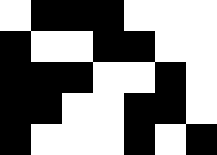[["white", "black", "black", "black", "white", "white", "white"], ["black", "white", "white", "black", "black", "white", "white"], ["black", "black", "black", "white", "white", "black", "white"], ["black", "black", "white", "white", "black", "black", "white"], ["black", "white", "white", "white", "black", "white", "black"]]